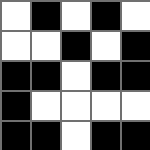[["white", "black", "white", "black", "white"], ["white", "white", "black", "white", "black"], ["black", "black", "white", "black", "black"], ["black", "white", "white", "white", "white"], ["black", "black", "white", "black", "black"]]